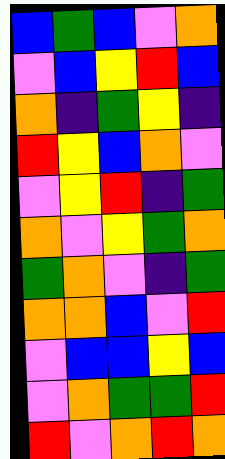[["blue", "green", "blue", "violet", "orange"], ["violet", "blue", "yellow", "red", "blue"], ["orange", "indigo", "green", "yellow", "indigo"], ["red", "yellow", "blue", "orange", "violet"], ["violet", "yellow", "red", "indigo", "green"], ["orange", "violet", "yellow", "green", "orange"], ["green", "orange", "violet", "indigo", "green"], ["orange", "orange", "blue", "violet", "red"], ["violet", "blue", "blue", "yellow", "blue"], ["violet", "orange", "green", "green", "red"], ["red", "violet", "orange", "red", "orange"]]